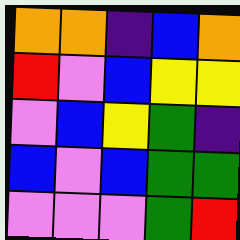[["orange", "orange", "indigo", "blue", "orange"], ["red", "violet", "blue", "yellow", "yellow"], ["violet", "blue", "yellow", "green", "indigo"], ["blue", "violet", "blue", "green", "green"], ["violet", "violet", "violet", "green", "red"]]